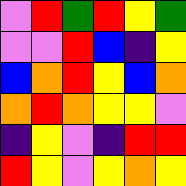[["violet", "red", "green", "red", "yellow", "green"], ["violet", "violet", "red", "blue", "indigo", "yellow"], ["blue", "orange", "red", "yellow", "blue", "orange"], ["orange", "red", "orange", "yellow", "yellow", "violet"], ["indigo", "yellow", "violet", "indigo", "red", "red"], ["red", "yellow", "violet", "yellow", "orange", "yellow"]]